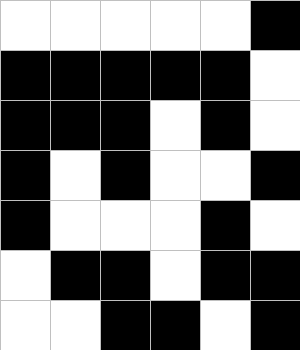[["white", "white", "white", "white", "white", "black"], ["black", "black", "black", "black", "black", "white"], ["black", "black", "black", "white", "black", "white"], ["black", "white", "black", "white", "white", "black"], ["black", "white", "white", "white", "black", "white"], ["white", "black", "black", "white", "black", "black"], ["white", "white", "black", "black", "white", "black"]]